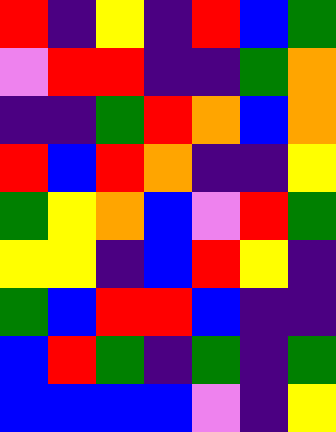[["red", "indigo", "yellow", "indigo", "red", "blue", "green"], ["violet", "red", "red", "indigo", "indigo", "green", "orange"], ["indigo", "indigo", "green", "red", "orange", "blue", "orange"], ["red", "blue", "red", "orange", "indigo", "indigo", "yellow"], ["green", "yellow", "orange", "blue", "violet", "red", "green"], ["yellow", "yellow", "indigo", "blue", "red", "yellow", "indigo"], ["green", "blue", "red", "red", "blue", "indigo", "indigo"], ["blue", "red", "green", "indigo", "green", "indigo", "green"], ["blue", "blue", "blue", "blue", "violet", "indigo", "yellow"]]